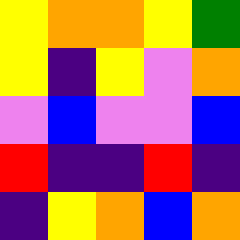[["yellow", "orange", "orange", "yellow", "green"], ["yellow", "indigo", "yellow", "violet", "orange"], ["violet", "blue", "violet", "violet", "blue"], ["red", "indigo", "indigo", "red", "indigo"], ["indigo", "yellow", "orange", "blue", "orange"]]